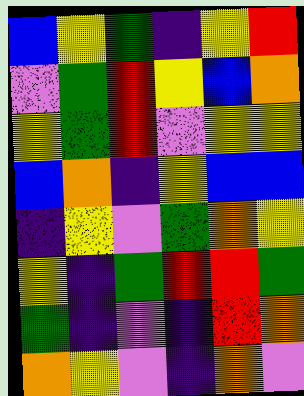[["blue", "yellow", "green", "indigo", "yellow", "red"], ["violet", "green", "red", "yellow", "blue", "orange"], ["yellow", "green", "red", "violet", "yellow", "yellow"], ["blue", "orange", "indigo", "yellow", "blue", "blue"], ["indigo", "yellow", "violet", "green", "orange", "yellow"], ["yellow", "indigo", "green", "red", "red", "green"], ["green", "indigo", "violet", "indigo", "red", "orange"], ["orange", "yellow", "violet", "indigo", "orange", "violet"]]